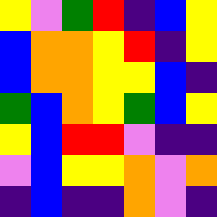[["yellow", "violet", "green", "red", "indigo", "blue", "yellow"], ["blue", "orange", "orange", "yellow", "red", "indigo", "yellow"], ["blue", "orange", "orange", "yellow", "yellow", "blue", "indigo"], ["green", "blue", "orange", "yellow", "green", "blue", "yellow"], ["yellow", "blue", "red", "red", "violet", "indigo", "indigo"], ["violet", "blue", "yellow", "yellow", "orange", "violet", "orange"], ["indigo", "blue", "indigo", "indigo", "orange", "violet", "indigo"]]